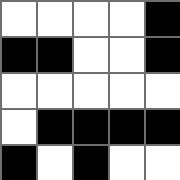[["white", "white", "white", "white", "black"], ["black", "black", "white", "white", "black"], ["white", "white", "white", "white", "white"], ["white", "black", "black", "black", "black"], ["black", "white", "black", "white", "white"]]